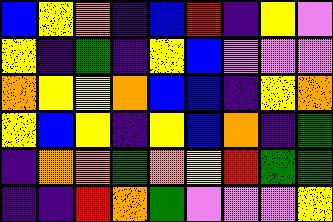[["blue", "yellow", "orange", "indigo", "blue", "red", "indigo", "yellow", "violet"], ["yellow", "indigo", "green", "indigo", "yellow", "blue", "violet", "violet", "violet"], ["orange", "yellow", "yellow", "orange", "blue", "blue", "indigo", "yellow", "orange"], ["yellow", "blue", "yellow", "indigo", "yellow", "blue", "orange", "indigo", "green"], ["indigo", "orange", "orange", "green", "orange", "yellow", "red", "green", "green"], ["indigo", "indigo", "red", "orange", "green", "violet", "violet", "violet", "yellow"]]